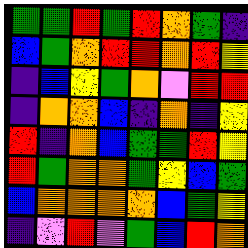[["green", "green", "red", "green", "red", "orange", "green", "indigo"], ["blue", "green", "orange", "red", "red", "orange", "red", "yellow"], ["indigo", "blue", "yellow", "green", "orange", "violet", "red", "red"], ["indigo", "orange", "orange", "blue", "indigo", "orange", "indigo", "yellow"], ["red", "indigo", "orange", "blue", "green", "green", "red", "yellow"], ["red", "green", "orange", "orange", "green", "yellow", "blue", "green"], ["blue", "orange", "orange", "orange", "orange", "blue", "green", "yellow"], ["indigo", "violet", "red", "violet", "green", "blue", "red", "orange"]]